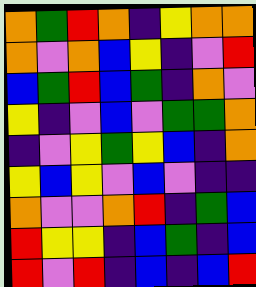[["orange", "green", "red", "orange", "indigo", "yellow", "orange", "orange"], ["orange", "violet", "orange", "blue", "yellow", "indigo", "violet", "red"], ["blue", "green", "red", "blue", "green", "indigo", "orange", "violet"], ["yellow", "indigo", "violet", "blue", "violet", "green", "green", "orange"], ["indigo", "violet", "yellow", "green", "yellow", "blue", "indigo", "orange"], ["yellow", "blue", "yellow", "violet", "blue", "violet", "indigo", "indigo"], ["orange", "violet", "violet", "orange", "red", "indigo", "green", "blue"], ["red", "yellow", "yellow", "indigo", "blue", "green", "indigo", "blue"], ["red", "violet", "red", "indigo", "blue", "indigo", "blue", "red"]]